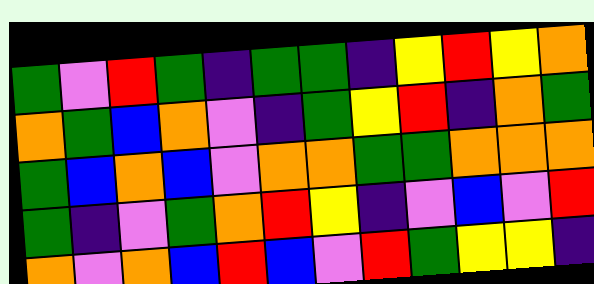[["green", "violet", "red", "green", "indigo", "green", "green", "indigo", "yellow", "red", "yellow", "orange"], ["orange", "green", "blue", "orange", "violet", "indigo", "green", "yellow", "red", "indigo", "orange", "green"], ["green", "blue", "orange", "blue", "violet", "orange", "orange", "green", "green", "orange", "orange", "orange"], ["green", "indigo", "violet", "green", "orange", "red", "yellow", "indigo", "violet", "blue", "violet", "red"], ["orange", "violet", "orange", "blue", "red", "blue", "violet", "red", "green", "yellow", "yellow", "indigo"]]